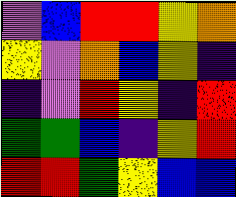[["violet", "blue", "red", "red", "yellow", "orange"], ["yellow", "violet", "orange", "blue", "yellow", "indigo"], ["indigo", "violet", "red", "yellow", "indigo", "red"], ["green", "green", "blue", "indigo", "yellow", "red"], ["red", "red", "green", "yellow", "blue", "blue"]]